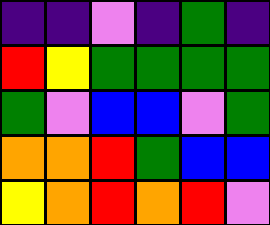[["indigo", "indigo", "violet", "indigo", "green", "indigo"], ["red", "yellow", "green", "green", "green", "green"], ["green", "violet", "blue", "blue", "violet", "green"], ["orange", "orange", "red", "green", "blue", "blue"], ["yellow", "orange", "red", "orange", "red", "violet"]]